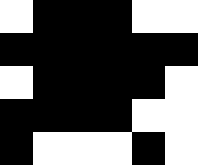[["white", "black", "black", "black", "white", "white"], ["black", "black", "black", "black", "black", "black"], ["white", "black", "black", "black", "black", "white"], ["black", "black", "black", "black", "white", "white"], ["black", "white", "white", "white", "black", "white"]]